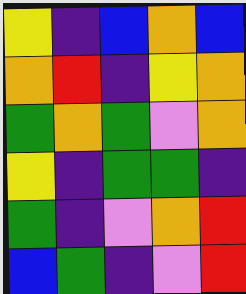[["yellow", "indigo", "blue", "orange", "blue"], ["orange", "red", "indigo", "yellow", "orange"], ["green", "orange", "green", "violet", "orange"], ["yellow", "indigo", "green", "green", "indigo"], ["green", "indigo", "violet", "orange", "red"], ["blue", "green", "indigo", "violet", "red"]]